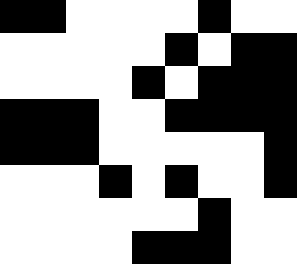[["black", "black", "white", "white", "white", "white", "black", "white", "white"], ["white", "white", "white", "white", "white", "black", "white", "black", "black"], ["white", "white", "white", "white", "black", "white", "black", "black", "black"], ["black", "black", "black", "white", "white", "black", "black", "black", "black"], ["black", "black", "black", "white", "white", "white", "white", "white", "black"], ["white", "white", "white", "black", "white", "black", "white", "white", "black"], ["white", "white", "white", "white", "white", "white", "black", "white", "white"], ["white", "white", "white", "white", "black", "black", "black", "white", "white"]]